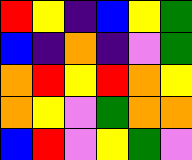[["red", "yellow", "indigo", "blue", "yellow", "green"], ["blue", "indigo", "orange", "indigo", "violet", "green"], ["orange", "red", "yellow", "red", "orange", "yellow"], ["orange", "yellow", "violet", "green", "orange", "orange"], ["blue", "red", "violet", "yellow", "green", "violet"]]